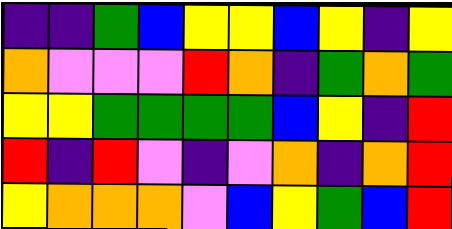[["indigo", "indigo", "green", "blue", "yellow", "yellow", "blue", "yellow", "indigo", "yellow"], ["orange", "violet", "violet", "violet", "red", "orange", "indigo", "green", "orange", "green"], ["yellow", "yellow", "green", "green", "green", "green", "blue", "yellow", "indigo", "red"], ["red", "indigo", "red", "violet", "indigo", "violet", "orange", "indigo", "orange", "red"], ["yellow", "orange", "orange", "orange", "violet", "blue", "yellow", "green", "blue", "red"]]